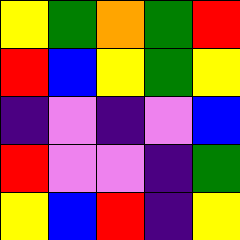[["yellow", "green", "orange", "green", "red"], ["red", "blue", "yellow", "green", "yellow"], ["indigo", "violet", "indigo", "violet", "blue"], ["red", "violet", "violet", "indigo", "green"], ["yellow", "blue", "red", "indigo", "yellow"]]